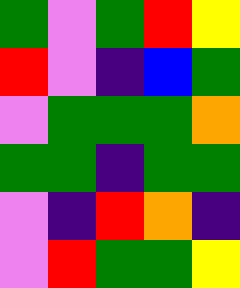[["green", "violet", "green", "red", "yellow"], ["red", "violet", "indigo", "blue", "green"], ["violet", "green", "green", "green", "orange"], ["green", "green", "indigo", "green", "green"], ["violet", "indigo", "red", "orange", "indigo"], ["violet", "red", "green", "green", "yellow"]]